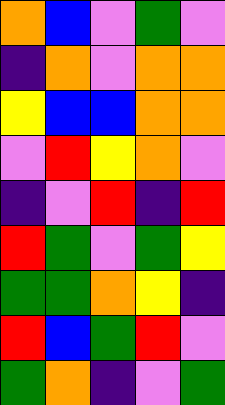[["orange", "blue", "violet", "green", "violet"], ["indigo", "orange", "violet", "orange", "orange"], ["yellow", "blue", "blue", "orange", "orange"], ["violet", "red", "yellow", "orange", "violet"], ["indigo", "violet", "red", "indigo", "red"], ["red", "green", "violet", "green", "yellow"], ["green", "green", "orange", "yellow", "indigo"], ["red", "blue", "green", "red", "violet"], ["green", "orange", "indigo", "violet", "green"]]